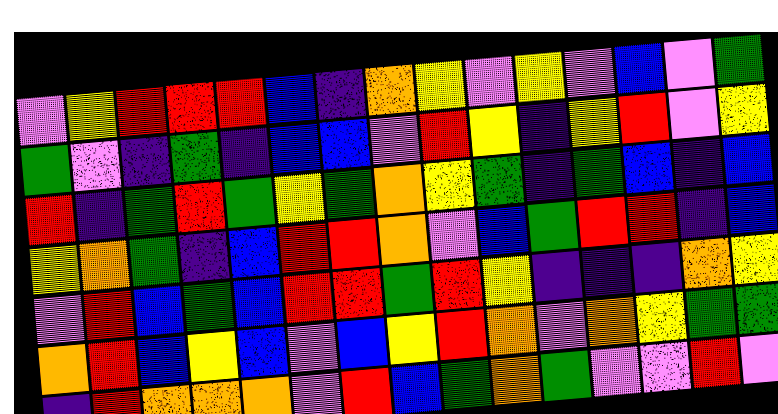[["violet", "yellow", "red", "red", "red", "blue", "indigo", "orange", "yellow", "violet", "yellow", "violet", "blue", "violet", "green"], ["green", "violet", "indigo", "green", "indigo", "blue", "blue", "violet", "red", "yellow", "indigo", "yellow", "red", "violet", "yellow"], ["red", "indigo", "green", "red", "green", "yellow", "green", "orange", "yellow", "green", "indigo", "green", "blue", "indigo", "blue"], ["yellow", "orange", "green", "indigo", "blue", "red", "red", "orange", "violet", "blue", "green", "red", "red", "indigo", "blue"], ["violet", "red", "blue", "green", "blue", "red", "red", "green", "red", "yellow", "indigo", "indigo", "indigo", "orange", "yellow"], ["orange", "red", "blue", "yellow", "blue", "violet", "blue", "yellow", "red", "orange", "violet", "orange", "yellow", "green", "green"], ["indigo", "red", "orange", "orange", "orange", "violet", "red", "blue", "green", "orange", "green", "violet", "violet", "red", "violet"]]